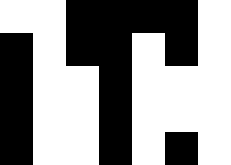[["white", "white", "black", "black", "black", "black", "white"], ["black", "white", "black", "black", "white", "black", "white"], ["black", "white", "white", "black", "white", "white", "white"], ["black", "white", "white", "black", "white", "white", "white"], ["black", "white", "white", "black", "white", "black", "white"]]